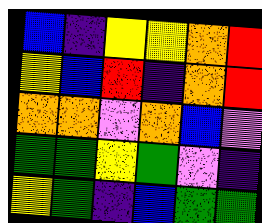[["blue", "indigo", "yellow", "yellow", "orange", "red"], ["yellow", "blue", "red", "indigo", "orange", "red"], ["orange", "orange", "violet", "orange", "blue", "violet"], ["green", "green", "yellow", "green", "violet", "indigo"], ["yellow", "green", "indigo", "blue", "green", "green"]]